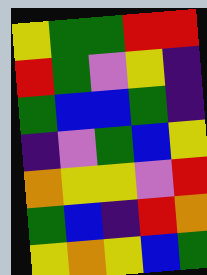[["yellow", "green", "green", "red", "red"], ["red", "green", "violet", "yellow", "indigo"], ["green", "blue", "blue", "green", "indigo"], ["indigo", "violet", "green", "blue", "yellow"], ["orange", "yellow", "yellow", "violet", "red"], ["green", "blue", "indigo", "red", "orange"], ["yellow", "orange", "yellow", "blue", "green"]]